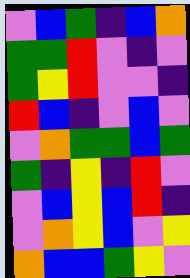[["violet", "blue", "green", "indigo", "blue", "orange"], ["green", "green", "red", "violet", "indigo", "violet"], ["green", "yellow", "red", "violet", "violet", "indigo"], ["red", "blue", "indigo", "violet", "blue", "violet"], ["violet", "orange", "green", "green", "blue", "green"], ["green", "indigo", "yellow", "indigo", "red", "violet"], ["violet", "blue", "yellow", "blue", "red", "indigo"], ["violet", "orange", "yellow", "blue", "violet", "yellow"], ["orange", "blue", "blue", "green", "yellow", "violet"]]